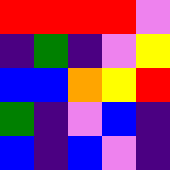[["red", "red", "red", "red", "violet"], ["indigo", "green", "indigo", "violet", "yellow"], ["blue", "blue", "orange", "yellow", "red"], ["green", "indigo", "violet", "blue", "indigo"], ["blue", "indigo", "blue", "violet", "indigo"]]